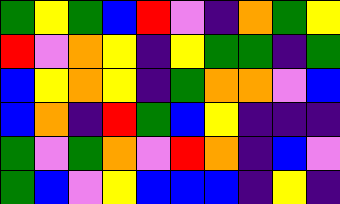[["green", "yellow", "green", "blue", "red", "violet", "indigo", "orange", "green", "yellow"], ["red", "violet", "orange", "yellow", "indigo", "yellow", "green", "green", "indigo", "green"], ["blue", "yellow", "orange", "yellow", "indigo", "green", "orange", "orange", "violet", "blue"], ["blue", "orange", "indigo", "red", "green", "blue", "yellow", "indigo", "indigo", "indigo"], ["green", "violet", "green", "orange", "violet", "red", "orange", "indigo", "blue", "violet"], ["green", "blue", "violet", "yellow", "blue", "blue", "blue", "indigo", "yellow", "indigo"]]